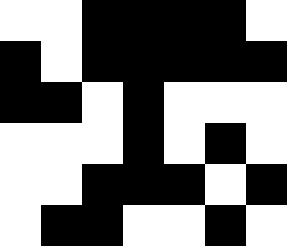[["white", "white", "black", "black", "black", "black", "white"], ["black", "white", "black", "black", "black", "black", "black"], ["black", "black", "white", "black", "white", "white", "white"], ["white", "white", "white", "black", "white", "black", "white"], ["white", "white", "black", "black", "black", "white", "black"], ["white", "black", "black", "white", "white", "black", "white"]]